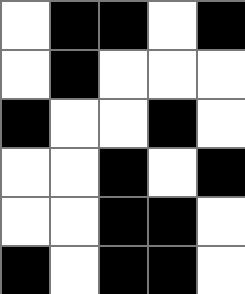[["white", "black", "black", "white", "black"], ["white", "black", "white", "white", "white"], ["black", "white", "white", "black", "white"], ["white", "white", "black", "white", "black"], ["white", "white", "black", "black", "white"], ["black", "white", "black", "black", "white"]]